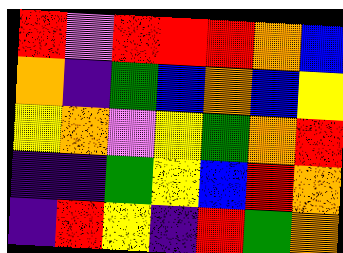[["red", "violet", "red", "red", "red", "orange", "blue"], ["orange", "indigo", "green", "blue", "orange", "blue", "yellow"], ["yellow", "orange", "violet", "yellow", "green", "orange", "red"], ["indigo", "indigo", "green", "yellow", "blue", "red", "orange"], ["indigo", "red", "yellow", "indigo", "red", "green", "orange"]]